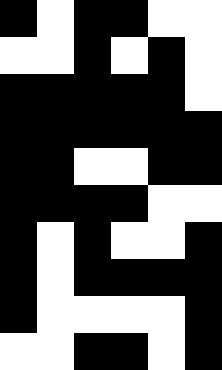[["black", "white", "black", "black", "white", "white"], ["white", "white", "black", "white", "black", "white"], ["black", "black", "black", "black", "black", "white"], ["black", "black", "black", "black", "black", "black"], ["black", "black", "white", "white", "black", "black"], ["black", "black", "black", "black", "white", "white"], ["black", "white", "black", "white", "white", "black"], ["black", "white", "black", "black", "black", "black"], ["black", "white", "white", "white", "white", "black"], ["white", "white", "black", "black", "white", "black"]]